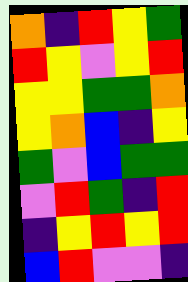[["orange", "indigo", "red", "yellow", "green"], ["red", "yellow", "violet", "yellow", "red"], ["yellow", "yellow", "green", "green", "orange"], ["yellow", "orange", "blue", "indigo", "yellow"], ["green", "violet", "blue", "green", "green"], ["violet", "red", "green", "indigo", "red"], ["indigo", "yellow", "red", "yellow", "red"], ["blue", "red", "violet", "violet", "indigo"]]